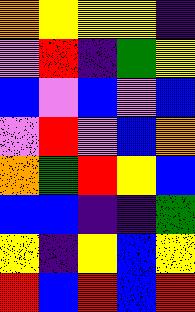[["orange", "yellow", "yellow", "yellow", "indigo"], ["violet", "red", "indigo", "green", "yellow"], ["blue", "violet", "blue", "violet", "blue"], ["violet", "red", "violet", "blue", "orange"], ["orange", "green", "red", "yellow", "blue"], ["blue", "blue", "indigo", "indigo", "green"], ["yellow", "indigo", "yellow", "blue", "yellow"], ["red", "blue", "red", "blue", "red"]]